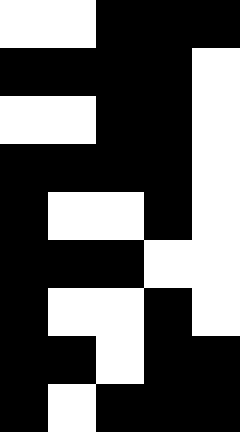[["white", "white", "black", "black", "black"], ["black", "black", "black", "black", "white"], ["white", "white", "black", "black", "white"], ["black", "black", "black", "black", "white"], ["black", "white", "white", "black", "white"], ["black", "black", "black", "white", "white"], ["black", "white", "white", "black", "white"], ["black", "black", "white", "black", "black"], ["black", "white", "black", "black", "black"]]